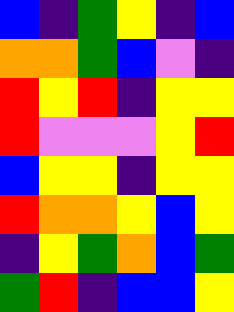[["blue", "indigo", "green", "yellow", "indigo", "blue"], ["orange", "orange", "green", "blue", "violet", "indigo"], ["red", "yellow", "red", "indigo", "yellow", "yellow"], ["red", "violet", "violet", "violet", "yellow", "red"], ["blue", "yellow", "yellow", "indigo", "yellow", "yellow"], ["red", "orange", "orange", "yellow", "blue", "yellow"], ["indigo", "yellow", "green", "orange", "blue", "green"], ["green", "red", "indigo", "blue", "blue", "yellow"]]